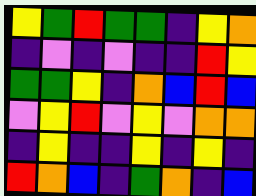[["yellow", "green", "red", "green", "green", "indigo", "yellow", "orange"], ["indigo", "violet", "indigo", "violet", "indigo", "indigo", "red", "yellow"], ["green", "green", "yellow", "indigo", "orange", "blue", "red", "blue"], ["violet", "yellow", "red", "violet", "yellow", "violet", "orange", "orange"], ["indigo", "yellow", "indigo", "indigo", "yellow", "indigo", "yellow", "indigo"], ["red", "orange", "blue", "indigo", "green", "orange", "indigo", "blue"]]